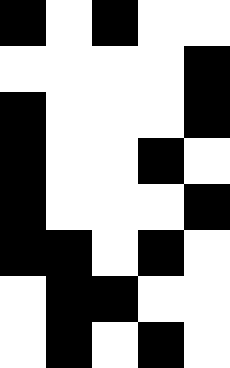[["black", "white", "black", "white", "white"], ["white", "white", "white", "white", "black"], ["black", "white", "white", "white", "black"], ["black", "white", "white", "black", "white"], ["black", "white", "white", "white", "black"], ["black", "black", "white", "black", "white"], ["white", "black", "black", "white", "white"], ["white", "black", "white", "black", "white"]]